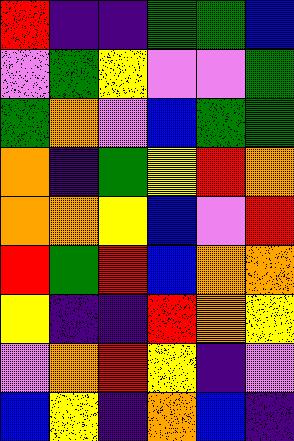[["red", "indigo", "indigo", "green", "green", "blue"], ["violet", "green", "yellow", "violet", "violet", "green"], ["green", "orange", "violet", "blue", "green", "green"], ["orange", "indigo", "green", "yellow", "red", "orange"], ["orange", "orange", "yellow", "blue", "violet", "red"], ["red", "green", "red", "blue", "orange", "orange"], ["yellow", "indigo", "indigo", "red", "orange", "yellow"], ["violet", "orange", "red", "yellow", "indigo", "violet"], ["blue", "yellow", "indigo", "orange", "blue", "indigo"]]